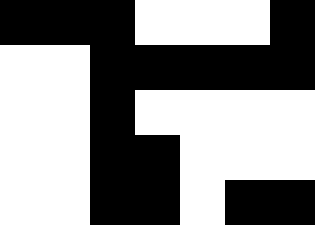[["black", "black", "black", "white", "white", "white", "black"], ["white", "white", "black", "black", "black", "black", "black"], ["white", "white", "black", "white", "white", "white", "white"], ["white", "white", "black", "black", "white", "white", "white"], ["white", "white", "black", "black", "white", "black", "black"]]